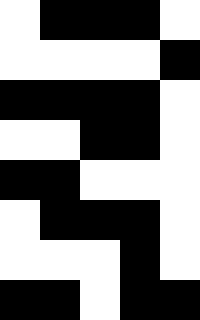[["white", "black", "black", "black", "white"], ["white", "white", "white", "white", "black"], ["black", "black", "black", "black", "white"], ["white", "white", "black", "black", "white"], ["black", "black", "white", "white", "white"], ["white", "black", "black", "black", "white"], ["white", "white", "white", "black", "white"], ["black", "black", "white", "black", "black"]]